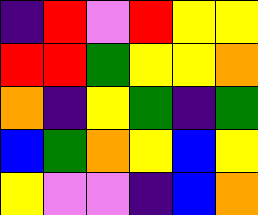[["indigo", "red", "violet", "red", "yellow", "yellow"], ["red", "red", "green", "yellow", "yellow", "orange"], ["orange", "indigo", "yellow", "green", "indigo", "green"], ["blue", "green", "orange", "yellow", "blue", "yellow"], ["yellow", "violet", "violet", "indigo", "blue", "orange"]]